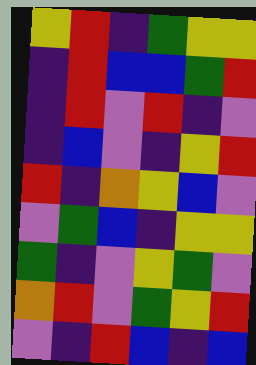[["yellow", "red", "indigo", "green", "yellow", "yellow"], ["indigo", "red", "blue", "blue", "green", "red"], ["indigo", "red", "violet", "red", "indigo", "violet"], ["indigo", "blue", "violet", "indigo", "yellow", "red"], ["red", "indigo", "orange", "yellow", "blue", "violet"], ["violet", "green", "blue", "indigo", "yellow", "yellow"], ["green", "indigo", "violet", "yellow", "green", "violet"], ["orange", "red", "violet", "green", "yellow", "red"], ["violet", "indigo", "red", "blue", "indigo", "blue"]]